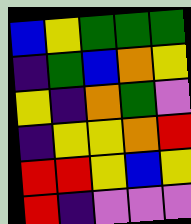[["blue", "yellow", "green", "green", "green"], ["indigo", "green", "blue", "orange", "yellow"], ["yellow", "indigo", "orange", "green", "violet"], ["indigo", "yellow", "yellow", "orange", "red"], ["red", "red", "yellow", "blue", "yellow"], ["red", "indigo", "violet", "violet", "violet"]]